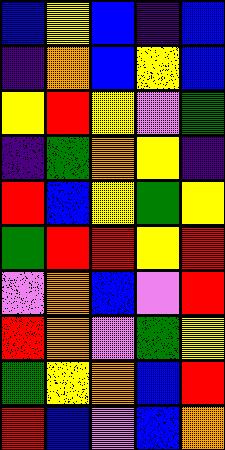[["blue", "yellow", "blue", "indigo", "blue"], ["indigo", "orange", "blue", "yellow", "blue"], ["yellow", "red", "yellow", "violet", "green"], ["indigo", "green", "orange", "yellow", "indigo"], ["red", "blue", "yellow", "green", "yellow"], ["green", "red", "red", "yellow", "red"], ["violet", "orange", "blue", "violet", "red"], ["red", "orange", "violet", "green", "yellow"], ["green", "yellow", "orange", "blue", "red"], ["red", "blue", "violet", "blue", "orange"]]